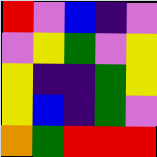[["red", "violet", "blue", "indigo", "violet"], ["violet", "yellow", "green", "violet", "yellow"], ["yellow", "indigo", "indigo", "green", "yellow"], ["yellow", "blue", "indigo", "green", "violet"], ["orange", "green", "red", "red", "red"]]